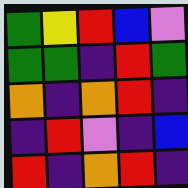[["green", "yellow", "red", "blue", "violet"], ["green", "green", "indigo", "red", "green"], ["orange", "indigo", "orange", "red", "indigo"], ["indigo", "red", "violet", "indigo", "blue"], ["red", "indigo", "orange", "red", "indigo"]]